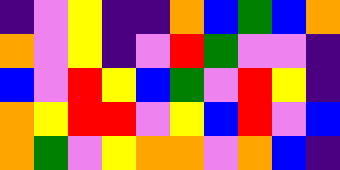[["indigo", "violet", "yellow", "indigo", "indigo", "orange", "blue", "green", "blue", "orange"], ["orange", "violet", "yellow", "indigo", "violet", "red", "green", "violet", "violet", "indigo"], ["blue", "violet", "red", "yellow", "blue", "green", "violet", "red", "yellow", "indigo"], ["orange", "yellow", "red", "red", "violet", "yellow", "blue", "red", "violet", "blue"], ["orange", "green", "violet", "yellow", "orange", "orange", "violet", "orange", "blue", "indigo"]]